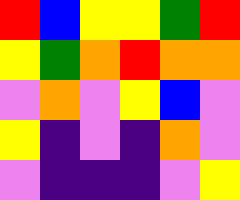[["red", "blue", "yellow", "yellow", "green", "red"], ["yellow", "green", "orange", "red", "orange", "orange"], ["violet", "orange", "violet", "yellow", "blue", "violet"], ["yellow", "indigo", "violet", "indigo", "orange", "violet"], ["violet", "indigo", "indigo", "indigo", "violet", "yellow"]]